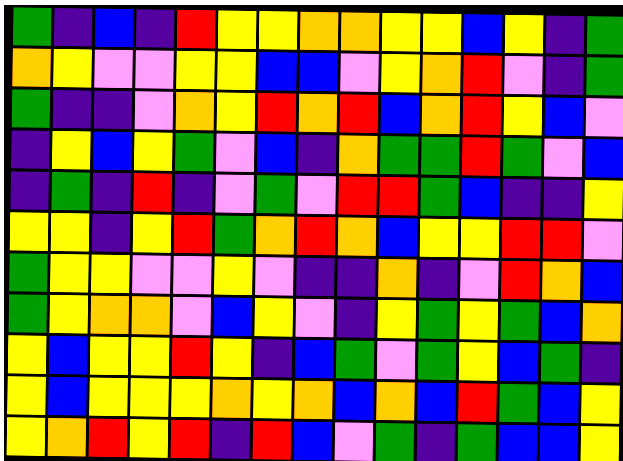[["green", "indigo", "blue", "indigo", "red", "yellow", "yellow", "orange", "orange", "yellow", "yellow", "blue", "yellow", "indigo", "green"], ["orange", "yellow", "violet", "violet", "yellow", "yellow", "blue", "blue", "violet", "yellow", "orange", "red", "violet", "indigo", "green"], ["green", "indigo", "indigo", "violet", "orange", "yellow", "red", "orange", "red", "blue", "orange", "red", "yellow", "blue", "violet"], ["indigo", "yellow", "blue", "yellow", "green", "violet", "blue", "indigo", "orange", "green", "green", "red", "green", "violet", "blue"], ["indigo", "green", "indigo", "red", "indigo", "violet", "green", "violet", "red", "red", "green", "blue", "indigo", "indigo", "yellow"], ["yellow", "yellow", "indigo", "yellow", "red", "green", "orange", "red", "orange", "blue", "yellow", "yellow", "red", "red", "violet"], ["green", "yellow", "yellow", "violet", "violet", "yellow", "violet", "indigo", "indigo", "orange", "indigo", "violet", "red", "orange", "blue"], ["green", "yellow", "orange", "orange", "violet", "blue", "yellow", "violet", "indigo", "yellow", "green", "yellow", "green", "blue", "orange"], ["yellow", "blue", "yellow", "yellow", "red", "yellow", "indigo", "blue", "green", "violet", "green", "yellow", "blue", "green", "indigo"], ["yellow", "blue", "yellow", "yellow", "yellow", "orange", "yellow", "orange", "blue", "orange", "blue", "red", "green", "blue", "yellow"], ["yellow", "orange", "red", "yellow", "red", "indigo", "red", "blue", "violet", "green", "indigo", "green", "blue", "blue", "yellow"]]